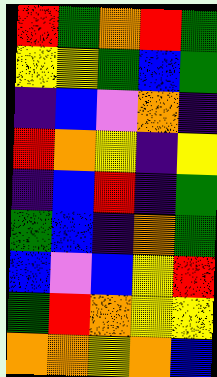[["red", "green", "orange", "red", "green"], ["yellow", "yellow", "green", "blue", "green"], ["indigo", "blue", "violet", "orange", "indigo"], ["red", "orange", "yellow", "indigo", "yellow"], ["indigo", "blue", "red", "indigo", "green"], ["green", "blue", "indigo", "orange", "green"], ["blue", "violet", "blue", "yellow", "red"], ["green", "red", "orange", "yellow", "yellow"], ["orange", "orange", "yellow", "orange", "blue"]]